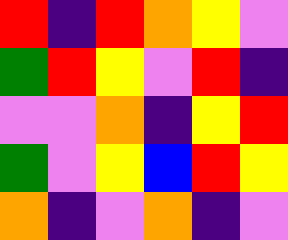[["red", "indigo", "red", "orange", "yellow", "violet"], ["green", "red", "yellow", "violet", "red", "indigo"], ["violet", "violet", "orange", "indigo", "yellow", "red"], ["green", "violet", "yellow", "blue", "red", "yellow"], ["orange", "indigo", "violet", "orange", "indigo", "violet"]]